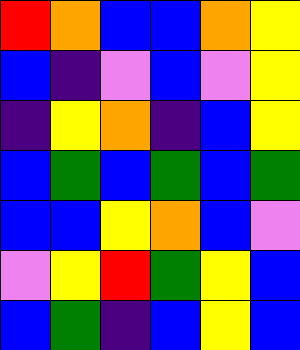[["red", "orange", "blue", "blue", "orange", "yellow"], ["blue", "indigo", "violet", "blue", "violet", "yellow"], ["indigo", "yellow", "orange", "indigo", "blue", "yellow"], ["blue", "green", "blue", "green", "blue", "green"], ["blue", "blue", "yellow", "orange", "blue", "violet"], ["violet", "yellow", "red", "green", "yellow", "blue"], ["blue", "green", "indigo", "blue", "yellow", "blue"]]